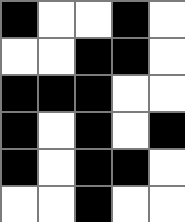[["black", "white", "white", "black", "white"], ["white", "white", "black", "black", "white"], ["black", "black", "black", "white", "white"], ["black", "white", "black", "white", "black"], ["black", "white", "black", "black", "white"], ["white", "white", "black", "white", "white"]]